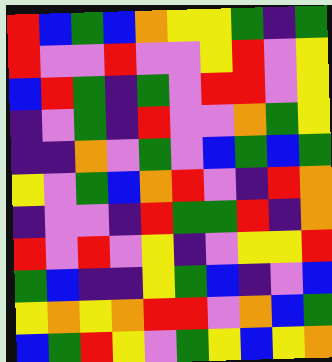[["red", "blue", "green", "blue", "orange", "yellow", "yellow", "green", "indigo", "green"], ["red", "violet", "violet", "red", "violet", "violet", "yellow", "red", "violet", "yellow"], ["blue", "red", "green", "indigo", "green", "violet", "red", "red", "violet", "yellow"], ["indigo", "violet", "green", "indigo", "red", "violet", "violet", "orange", "green", "yellow"], ["indigo", "indigo", "orange", "violet", "green", "violet", "blue", "green", "blue", "green"], ["yellow", "violet", "green", "blue", "orange", "red", "violet", "indigo", "red", "orange"], ["indigo", "violet", "violet", "indigo", "red", "green", "green", "red", "indigo", "orange"], ["red", "violet", "red", "violet", "yellow", "indigo", "violet", "yellow", "yellow", "red"], ["green", "blue", "indigo", "indigo", "yellow", "green", "blue", "indigo", "violet", "blue"], ["yellow", "orange", "yellow", "orange", "red", "red", "violet", "orange", "blue", "green"], ["blue", "green", "red", "yellow", "violet", "green", "yellow", "blue", "yellow", "orange"]]